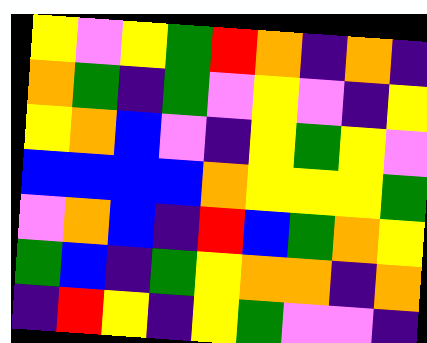[["yellow", "violet", "yellow", "green", "red", "orange", "indigo", "orange", "indigo"], ["orange", "green", "indigo", "green", "violet", "yellow", "violet", "indigo", "yellow"], ["yellow", "orange", "blue", "violet", "indigo", "yellow", "green", "yellow", "violet"], ["blue", "blue", "blue", "blue", "orange", "yellow", "yellow", "yellow", "green"], ["violet", "orange", "blue", "indigo", "red", "blue", "green", "orange", "yellow"], ["green", "blue", "indigo", "green", "yellow", "orange", "orange", "indigo", "orange"], ["indigo", "red", "yellow", "indigo", "yellow", "green", "violet", "violet", "indigo"]]